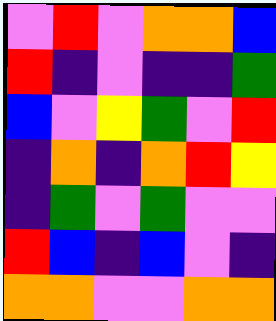[["violet", "red", "violet", "orange", "orange", "blue"], ["red", "indigo", "violet", "indigo", "indigo", "green"], ["blue", "violet", "yellow", "green", "violet", "red"], ["indigo", "orange", "indigo", "orange", "red", "yellow"], ["indigo", "green", "violet", "green", "violet", "violet"], ["red", "blue", "indigo", "blue", "violet", "indigo"], ["orange", "orange", "violet", "violet", "orange", "orange"]]